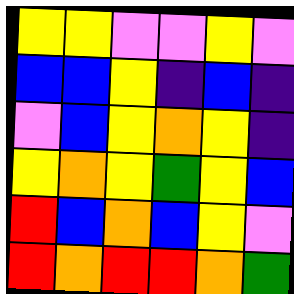[["yellow", "yellow", "violet", "violet", "yellow", "violet"], ["blue", "blue", "yellow", "indigo", "blue", "indigo"], ["violet", "blue", "yellow", "orange", "yellow", "indigo"], ["yellow", "orange", "yellow", "green", "yellow", "blue"], ["red", "blue", "orange", "blue", "yellow", "violet"], ["red", "orange", "red", "red", "orange", "green"]]